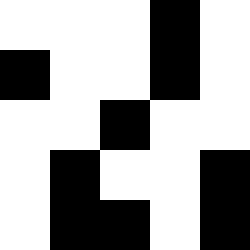[["white", "white", "white", "black", "white"], ["black", "white", "white", "black", "white"], ["white", "white", "black", "white", "white"], ["white", "black", "white", "white", "black"], ["white", "black", "black", "white", "black"]]